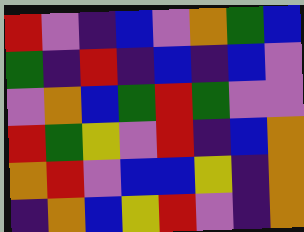[["red", "violet", "indigo", "blue", "violet", "orange", "green", "blue"], ["green", "indigo", "red", "indigo", "blue", "indigo", "blue", "violet"], ["violet", "orange", "blue", "green", "red", "green", "violet", "violet"], ["red", "green", "yellow", "violet", "red", "indigo", "blue", "orange"], ["orange", "red", "violet", "blue", "blue", "yellow", "indigo", "orange"], ["indigo", "orange", "blue", "yellow", "red", "violet", "indigo", "orange"]]